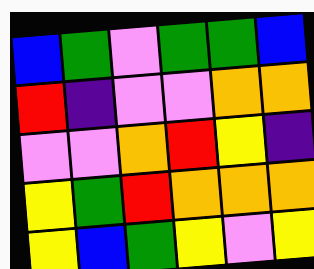[["blue", "green", "violet", "green", "green", "blue"], ["red", "indigo", "violet", "violet", "orange", "orange"], ["violet", "violet", "orange", "red", "yellow", "indigo"], ["yellow", "green", "red", "orange", "orange", "orange"], ["yellow", "blue", "green", "yellow", "violet", "yellow"]]